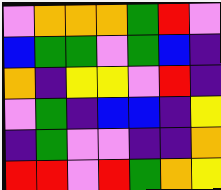[["violet", "orange", "orange", "orange", "green", "red", "violet"], ["blue", "green", "green", "violet", "green", "blue", "indigo"], ["orange", "indigo", "yellow", "yellow", "violet", "red", "indigo"], ["violet", "green", "indigo", "blue", "blue", "indigo", "yellow"], ["indigo", "green", "violet", "violet", "indigo", "indigo", "orange"], ["red", "red", "violet", "red", "green", "orange", "yellow"]]